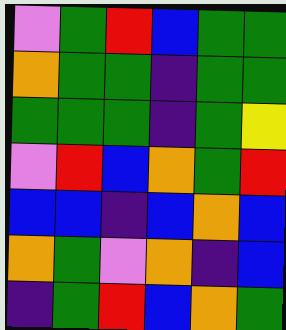[["violet", "green", "red", "blue", "green", "green"], ["orange", "green", "green", "indigo", "green", "green"], ["green", "green", "green", "indigo", "green", "yellow"], ["violet", "red", "blue", "orange", "green", "red"], ["blue", "blue", "indigo", "blue", "orange", "blue"], ["orange", "green", "violet", "orange", "indigo", "blue"], ["indigo", "green", "red", "blue", "orange", "green"]]